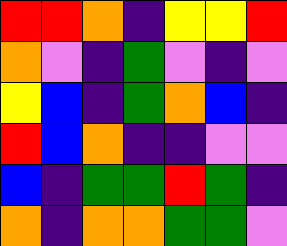[["red", "red", "orange", "indigo", "yellow", "yellow", "red"], ["orange", "violet", "indigo", "green", "violet", "indigo", "violet"], ["yellow", "blue", "indigo", "green", "orange", "blue", "indigo"], ["red", "blue", "orange", "indigo", "indigo", "violet", "violet"], ["blue", "indigo", "green", "green", "red", "green", "indigo"], ["orange", "indigo", "orange", "orange", "green", "green", "violet"]]